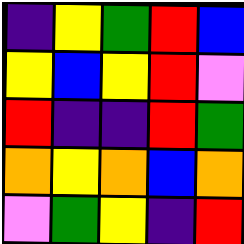[["indigo", "yellow", "green", "red", "blue"], ["yellow", "blue", "yellow", "red", "violet"], ["red", "indigo", "indigo", "red", "green"], ["orange", "yellow", "orange", "blue", "orange"], ["violet", "green", "yellow", "indigo", "red"]]